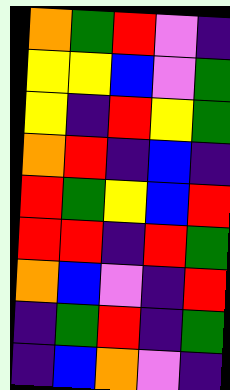[["orange", "green", "red", "violet", "indigo"], ["yellow", "yellow", "blue", "violet", "green"], ["yellow", "indigo", "red", "yellow", "green"], ["orange", "red", "indigo", "blue", "indigo"], ["red", "green", "yellow", "blue", "red"], ["red", "red", "indigo", "red", "green"], ["orange", "blue", "violet", "indigo", "red"], ["indigo", "green", "red", "indigo", "green"], ["indigo", "blue", "orange", "violet", "indigo"]]